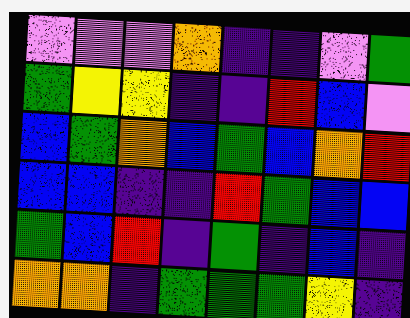[["violet", "violet", "violet", "orange", "indigo", "indigo", "violet", "green"], ["green", "yellow", "yellow", "indigo", "indigo", "red", "blue", "violet"], ["blue", "green", "orange", "blue", "green", "blue", "orange", "red"], ["blue", "blue", "indigo", "indigo", "red", "green", "blue", "blue"], ["green", "blue", "red", "indigo", "green", "indigo", "blue", "indigo"], ["orange", "orange", "indigo", "green", "green", "green", "yellow", "indigo"]]